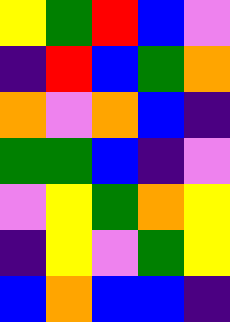[["yellow", "green", "red", "blue", "violet"], ["indigo", "red", "blue", "green", "orange"], ["orange", "violet", "orange", "blue", "indigo"], ["green", "green", "blue", "indigo", "violet"], ["violet", "yellow", "green", "orange", "yellow"], ["indigo", "yellow", "violet", "green", "yellow"], ["blue", "orange", "blue", "blue", "indigo"]]